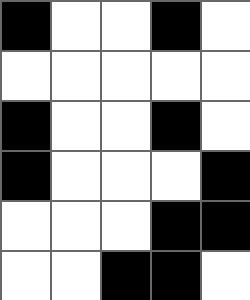[["black", "white", "white", "black", "white"], ["white", "white", "white", "white", "white"], ["black", "white", "white", "black", "white"], ["black", "white", "white", "white", "black"], ["white", "white", "white", "black", "black"], ["white", "white", "black", "black", "white"]]